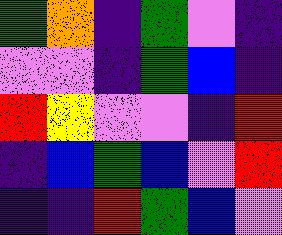[["green", "orange", "indigo", "green", "violet", "indigo"], ["violet", "violet", "indigo", "green", "blue", "indigo"], ["red", "yellow", "violet", "violet", "indigo", "red"], ["indigo", "blue", "green", "blue", "violet", "red"], ["indigo", "indigo", "red", "green", "blue", "violet"]]